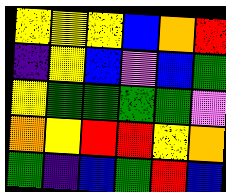[["yellow", "yellow", "yellow", "blue", "orange", "red"], ["indigo", "yellow", "blue", "violet", "blue", "green"], ["yellow", "green", "green", "green", "green", "violet"], ["orange", "yellow", "red", "red", "yellow", "orange"], ["green", "indigo", "blue", "green", "red", "blue"]]